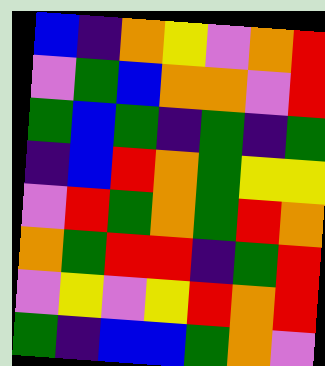[["blue", "indigo", "orange", "yellow", "violet", "orange", "red"], ["violet", "green", "blue", "orange", "orange", "violet", "red"], ["green", "blue", "green", "indigo", "green", "indigo", "green"], ["indigo", "blue", "red", "orange", "green", "yellow", "yellow"], ["violet", "red", "green", "orange", "green", "red", "orange"], ["orange", "green", "red", "red", "indigo", "green", "red"], ["violet", "yellow", "violet", "yellow", "red", "orange", "red"], ["green", "indigo", "blue", "blue", "green", "orange", "violet"]]